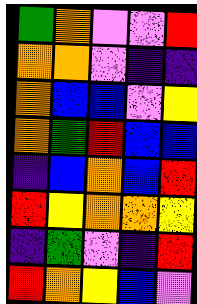[["green", "orange", "violet", "violet", "red"], ["orange", "orange", "violet", "indigo", "indigo"], ["orange", "blue", "blue", "violet", "yellow"], ["orange", "green", "red", "blue", "blue"], ["indigo", "blue", "orange", "blue", "red"], ["red", "yellow", "orange", "orange", "yellow"], ["indigo", "green", "violet", "indigo", "red"], ["red", "orange", "yellow", "blue", "violet"]]